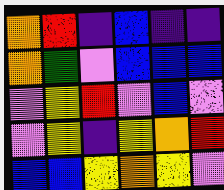[["orange", "red", "indigo", "blue", "indigo", "indigo"], ["orange", "green", "violet", "blue", "blue", "blue"], ["violet", "yellow", "red", "violet", "blue", "violet"], ["violet", "yellow", "indigo", "yellow", "orange", "red"], ["blue", "blue", "yellow", "orange", "yellow", "violet"]]